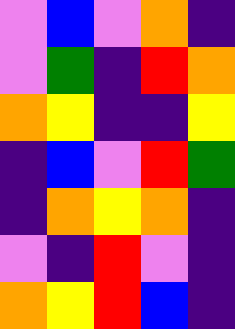[["violet", "blue", "violet", "orange", "indigo"], ["violet", "green", "indigo", "red", "orange"], ["orange", "yellow", "indigo", "indigo", "yellow"], ["indigo", "blue", "violet", "red", "green"], ["indigo", "orange", "yellow", "orange", "indigo"], ["violet", "indigo", "red", "violet", "indigo"], ["orange", "yellow", "red", "blue", "indigo"]]